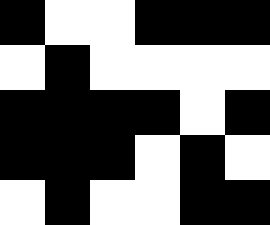[["black", "white", "white", "black", "black", "black"], ["white", "black", "white", "white", "white", "white"], ["black", "black", "black", "black", "white", "black"], ["black", "black", "black", "white", "black", "white"], ["white", "black", "white", "white", "black", "black"]]